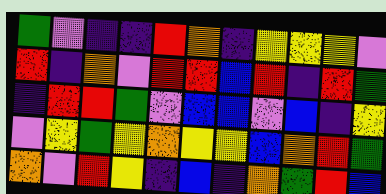[["green", "violet", "indigo", "indigo", "red", "orange", "indigo", "yellow", "yellow", "yellow", "violet"], ["red", "indigo", "orange", "violet", "red", "red", "blue", "red", "indigo", "red", "green"], ["indigo", "red", "red", "green", "violet", "blue", "blue", "violet", "blue", "indigo", "yellow"], ["violet", "yellow", "green", "yellow", "orange", "yellow", "yellow", "blue", "orange", "red", "green"], ["orange", "violet", "red", "yellow", "indigo", "blue", "indigo", "orange", "green", "red", "blue"]]